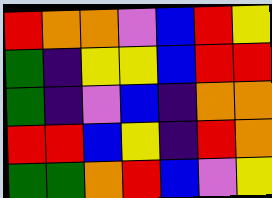[["red", "orange", "orange", "violet", "blue", "red", "yellow"], ["green", "indigo", "yellow", "yellow", "blue", "red", "red"], ["green", "indigo", "violet", "blue", "indigo", "orange", "orange"], ["red", "red", "blue", "yellow", "indigo", "red", "orange"], ["green", "green", "orange", "red", "blue", "violet", "yellow"]]